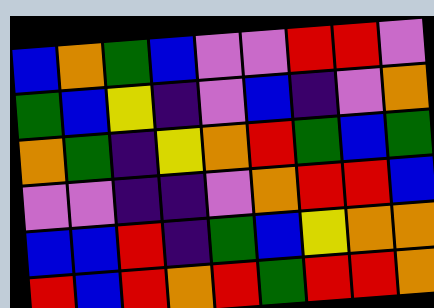[["blue", "orange", "green", "blue", "violet", "violet", "red", "red", "violet"], ["green", "blue", "yellow", "indigo", "violet", "blue", "indigo", "violet", "orange"], ["orange", "green", "indigo", "yellow", "orange", "red", "green", "blue", "green"], ["violet", "violet", "indigo", "indigo", "violet", "orange", "red", "red", "blue"], ["blue", "blue", "red", "indigo", "green", "blue", "yellow", "orange", "orange"], ["red", "blue", "red", "orange", "red", "green", "red", "red", "orange"]]